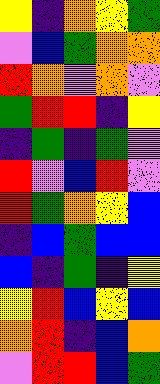[["yellow", "indigo", "orange", "yellow", "green"], ["violet", "blue", "green", "orange", "orange"], ["red", "orange", "violet", "orange", "violet"], ["green", "red", "red", "indigo", "yellow"], ["indigo", "green", "indigo", "green", "violet"], ["red", "violet", "blue", "red", "violet"], ["red", "green", "orange", "yellow", "blue"], ["indigo", "blue", "green", "blue", "blue"], ["blue", "indigo", "green", "indigo", "yellow"], ["yellow", "red", "blue", "yellow", "blue"], ["orange", "red", "indigo", "blue", "orange"], ["violet", "red", "red", "blue", "green"]]